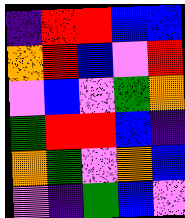[["indigo", "red", "red", "blue", "blue"], ["orange", "red", "blue", "violet", "red"], ["violet", "blue", "violet", "green", "orange"], ["green", "red", "red", "blue", "indigo"], ["orange", "green", "violet", "orange", "blue"], ["violet", "indigo", "green", "blue", "violet"]]